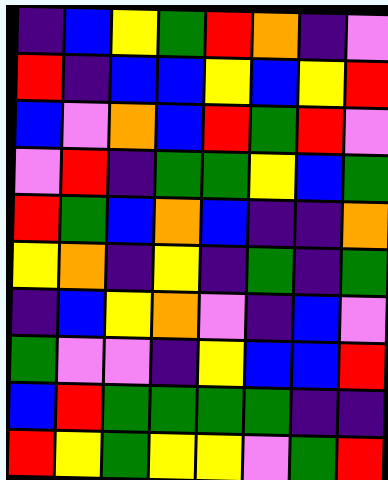[["indigo", "blue", "yellow", "green", "red", "orange", "indigo", "violet"], ["red", "indigo", "blue", "blue", "yellow", "blue", "yellow", "red"], ["blue", "violet", "orange", "blue", "red", "green", "red", "violet"], ["violet", "red", "indigo", "green", "green", "yellow", "blue", "green"], ["red", "green", "blue", "orange", "blue", "indigo", "indigo", "orange"], ["yellow", "orange", "indigo", "yellow", "indigo", "green", "indigo", "green"], ["indigo", "blue", "yellow", "orange", "violet", "indigo", "blue", "violet"], ["green", "violet", "violet", "indigo", "yellow", "blue", "blue", "red"], ["blue", "red", "green", "green", "green", "green", "indigo", "indigo"], ["red", "yellow", "green", "yellow", "yellow", "violet", "green", "red"]]